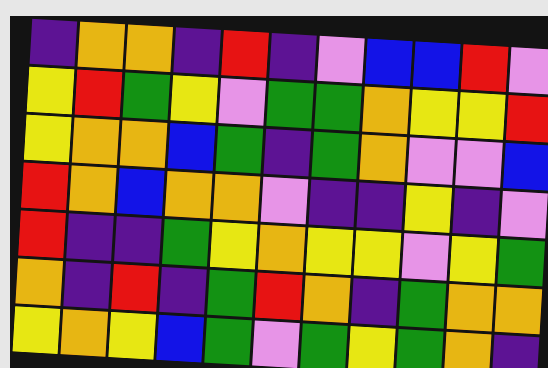[["indigo", "orange", "orange", "indigo", "red", "indigo", "violet", "blue", "blue", "red", "violet"], ["yellow", "red", "green", "yellow", "violet", "green", "green", "orange", "yellow", "yellow", "red"], ["yellow", "orange", "orange", "blue", "green", "indigo", "green", "orange", "violet", "violet", "blue"], ["red", "orange", "blue", "orange", "orange", "violet", "indigo", "indigo", "yellow", "indigo", "violet"], ["red", "indigo", "indigo", "green", "yellow", "orange", "yellow", "yellow", "violet", "yellow", "green"], ["orange", "indigo", "red", "indigo", "green", "red", "orange", "indigo", "green", "orange", "orange"], ["yellow", "orange", "yellow", "blue", "green", "violet", "green", "yellow", "green", "orange", "indigo"]]